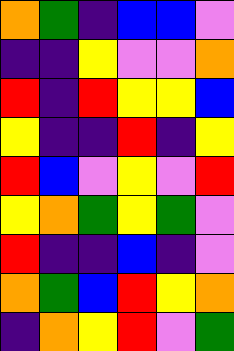[["orange", "green", "indigo", "blue", "blue", "violet"], ["indigo", "indigo", "yellow", "violet", "violet", "orange"], ["red", "indigo", "red", "yellow", "yellow", "blue"], ["yellow", "indigo", "indigo", "red", "indigo", "yellow"], ["red", "blue", "violet", "yellow", "violet", "red"], ["yellow", "orange", "green", "yellow", "green", "violet"], ["red", "indigo", "indigo", "blue", "indigo", "violet"], ["orange", "green", "blue", "red", "yellow", "orange"], ["indigo", "orange", "yellow", "red", "violet", "green"]]